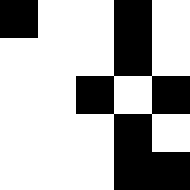[["black", "white", "white", "black", "white"], ["white", "white", "white", "black", "white"], ["white", "white", "black", "white", "black"], ["white", "white", "white", "black", "white"], ["white", "white", "white", "black", "black"]]